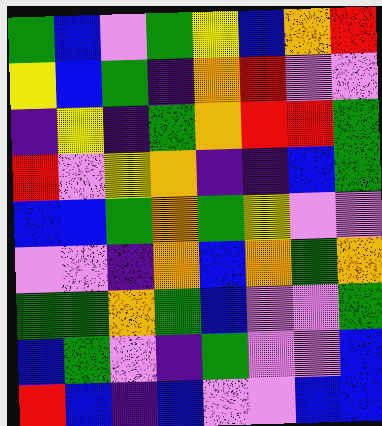[["green", "blue", "violet", "green", "yellow", "blue", "orange", "red"], ["yellow", "blue", "green", "indigo", "orange", "red", "violet", "violet"], ["indigo", "yellow", "indigo", "green", "orange", "red", "red", "green"], ["red", "violet", "yellow", "orange", "indigo", "indigo", "blue", "green"], ["blue", "blue", "green", "orange", "green", "yellow", "violet", "violet"], ["violet", "violet", "indigo", "orange", "blue", "orange", "green", "orange"], ["green", "green", "orange", "green", "blue", "violet", "violet", "green"], ["blue", "green", "violet", "indigo", "green", "violet", "violet", "blue"], ["red", "blue", "indigo", "blue", "violet", "violet", "blue", "blue"]]